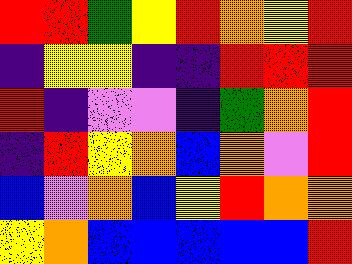[["red", "red", "green", "yellow", "red", "orange", "yellow", "red"], ["indigo", "yellow", "yellow", "indigo", "indigo", "red", "red", "red"], ["red", "indigo", "violet", "violet", "indigo", "green", "orange", "red"], ["indigo", "red", "yellow", "orange", "blue", "orange", "violet", "red"], ["blue", "violet", "orange", "blue", "yellow", "red", "orange", "orange"], ["yellow", "orange", "blue", "blue", "blue", "blue", "blue", "red"]]